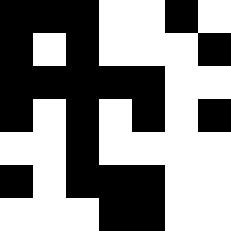[["black", "black", "black", "white", "white", "black", "white"], ["black", "white", "black", "white", "white", "white", "black"], ["black", "black", "black", "black", "black", "white", "white"], ["black", "white", "black", "white", "black", "white", "black"], ["white", "white", "black", "white", "white", "white", "white"], ["black", "white", "black", "black", "black", "white", "white"], ["white", "white", "white", "black", "black", "white", "white"]]